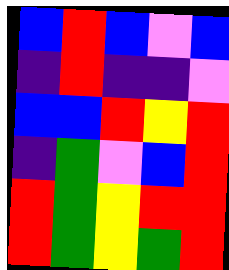[["blue", "red", "blue", "violet", "blue"], ["indigo", "red", "indigo", "indigo", "violet"], ["blue", "blue", "red", "yellow", "red"], ["indigo", "green", "violet", "blue", "red"], ["red", "green", "yellow", "red", "red"], ["red", "green", "yellow", "green", "red"]]